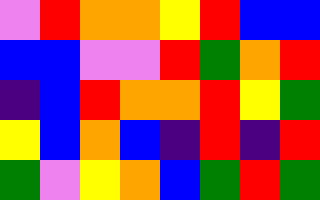[["violet", "red", "orange", "orange", "yellow", "red", "blue", "blue"], ["blue", "blue", "violet", "violet", "red", "green", "orange", "red"], ["indigo", "blue", "red", "orange", "orange", "red", "yellow", "green"], ["yellow", "blue", "orange", "blue", "indigo", "red", "indigo", "red"], ["green", "violet", "yellow", "orange", "blue", "green", "red", "green"]]